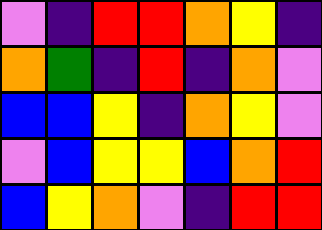[["violet", "indigo", "red", "red", "orange", "yellow", "indigo"], ["orange", "green", "indigo", "red", "indigo", "orange", "violet"], ["blue", "blue", "yellow", "indigo", "orange", "yellow", "violet"], ["violet", "blue", "yellow", "yellow", "blue", "orange", "red"], ["blue", "yellow", "orange", "violet", "indigo", "red", "red"]]